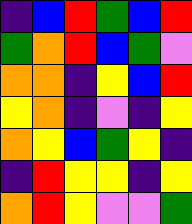[["indigo", "blue", "red", "green", "blue", "red"], ["green", "orange", "red", "blue", "green", "violet"], ["orange", "orange", "indigo", "yellow", "blue", "red"], ["yellow", "orange", "indigo", "violet", "indigo", "yellow"], ["orange", "yellow", "blue", "green", "yellow", "indigo"], ["indigo", "red", "yellow", "yellow", "indigo", "yellow"], ["orange", "red", "yellow", "violet", "violet", "green"]]